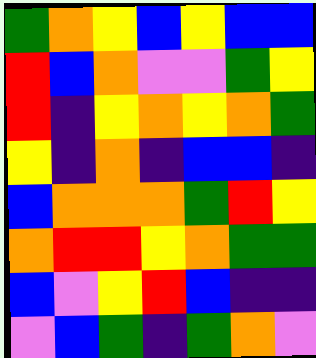[["green", "orange", "yellow", "blue", "yellow", "blue", "blue"], ["red", "blue", "orange", "violet", "violet", "green", "yellow"], ["red", "indigo", "yellow", "orange", "yellow", "orange", "green"], ["yellow", "indigo", "orange", "indigo", "blue", "blue", "indigo"], ["blue", "orange", "orange", "orange", "green", "red", "yellow"], ["orange", "red", "red", "yellow", "orange", "green", "green"], ["blue", "violet", "yellow", "red", "blue", "indigo", "indigo"], ["violet", "blue", "green", "indigo", "green", "orange", "violet"]]